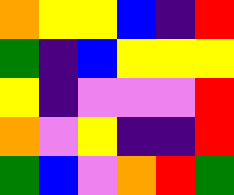[["orange", "yellow", "yellow", "blue", "indigo", "red"], ["green", "indigo", "blue", "yellow", "yellow", "yellow"], ["yellow", "indigo", "violet", "violet", "violet", "red"], ["orange", "violet", "yellow", "indigo", "indigo", "red"], ["green", "blue", "violet", "orange", "red", "green"]]